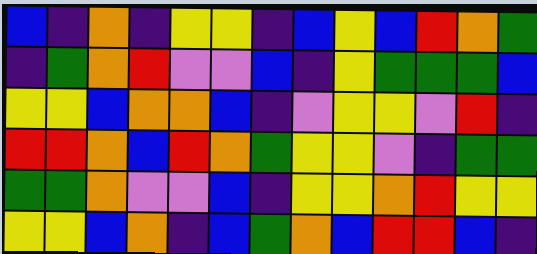[["blue", "indigo", "orange", "indigo", "yellow", "yellow", "indigo", "blue", "yellow", "blue", "red", "orange", "green"], ["indigo", "green", "orange", "red", "violet", "violet", "blue", "indigo", "yellow", "green", "green", "green", "blue"], ["yellow", "yellow", "blue", "orange", "orange", "blue", "indigo", "violet", "yellow", "yellow", "violet", "red", "indigo"], ["red", "red", "orange", "blue", "red", "orange", "green", "yellow", "yellow", "violet", "indigo", "green", "green"], ["green", "green", "orange", "violet", "violet", "blue", "indigo", "yellow", "yellow", "orange", "red", "yellow", "yellow"], ["yellow", "yellow", "blue", "orange", "indigo", "blue", "green", "orange", "blue", "red", "red", "blue", "indigo"]]